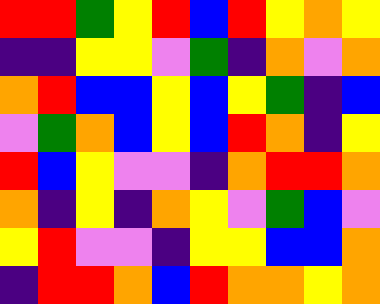[["red", "red", "green", "yellow", "red", "blue", "red", "yellow", "orange", "yellow"], ["indigo", "indigo", "yellow", "yellow", "violet", "green", "indigo", "orange", "violet", "orange"], ["orange", "red", "blue", "blue", "yellow", "blue", "yellow", "green", "indigo", "blue"], ["violet", "green", "orange", "blue", "yellow", "blue", "red", "orange", "indigo", "yellow"], ["red", "blue", "yellow", "violet", "violet", "indigo", "orange", "red", "red", "orange"], ["orange", "indigo", "yellow", "indigo", "orange", "yellow", "violet", "green", "blue", "violet"], ["yellow", "red", "violet", "violet", "indigo", "yellow", "yellow", "blue", "blue", "orange"], ["indigo", "red", "red", "orange", "blue", "red", "orange", "orange", "yellow", "orange"]]